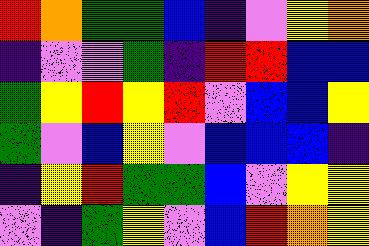[["red", "orange", "green", "green", "blue", "indigo", "violet", "yellow", "orange"], ["indigo", "violet", "violet", "green", "indigo", "red", "red", "blue", "blue"], ["green", "yellow", "red", "yellow", "red", "violet", "blue", "blue", "yellow"], ["green", "violet", "blue", "yellow", "violet", "blue", "blue", "blue", "indigo"], ["indigo", "yellow", "red", "green", "green", "blue", "violet", "yellow", "yellow"], ["violet", "indigo", "green", "yellow", "violet", "blue", "red", "orange", "yellow"]]